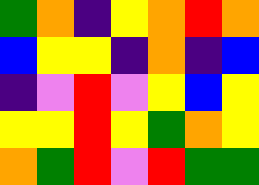[["green", "orange", "indigo", "yellow", "orange", "red", "orange"], ["blue", "yellow", "yellow", "indigo", "orange", "indigo", "blue"], ["indigo", "violet", "red", "violet", "yellow", "blue", "yellow"], ["yellow", "yellow", "red", "yellow", "green", "orange", "yellow"], ["orange", "green", "red", "violet", "red", "green", "green"]]